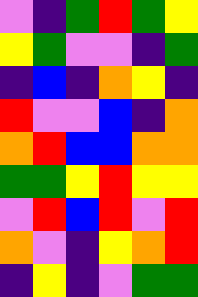[["violet", "indigo", "green", "red", "green", "yellow"], ["yellow", "green", "violet", "violet", "indigo", "green"], ["indigo", "blue", "indigo", "orange", "yellow", "indigo"], ["red", "violet", "violet", "blue", "indigo", "orange"], ["orange", "red", "blue", "blue", "orange", "orange"], ["green", "green", "yellow", "red", "yellow", "yellow"], ["violet", "red", "blue", "red", "violet", "red"], ["orange", "violet", "indigo", "yellow", "orange", "red"], ["indigo", "yellow", "indigo", "violet", "green", "green"]]